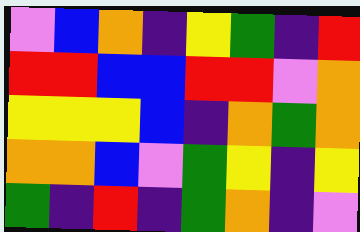[["violet", "blue", "orange", "indigo", "yellow", "green", "indigo", "red"], ["red", "red", "blue", "blue", "red", "red", "violet", "orange"], ["yellow", "yellow", "yellow", "blue", "indigo", "orange", "green", "orange"], ["orange", "orange", "blue", "violet", "green", "yellow", "indigo", "yellow"], ["green", "indigo", "red", "indigo", "green", "orange", "indigo", "violet"]]